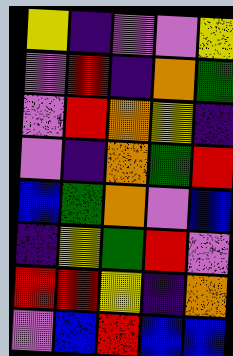[["yellow", "indigo", "violet", "violet", "yellow"], ["violet", "red", "indigo", "orange", "green"], ["violet", "red", "orange", "yellow", "indigo"], ["violet", "indigo", "orange", "green", "red"], ["blue", "green", "orange", "violet", "blue"], ["indigo", "yellow", "green", "red", "violet"], ["red", "red", "yellow", "indigo", "orange"], ["violet", "blue", "red", "blue", "blue"]]